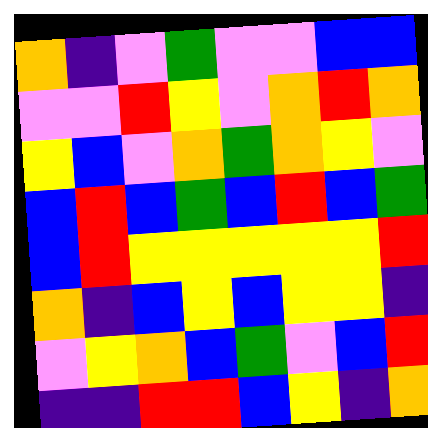[["orange", "indigo", "violet", "green", "violet", "violet", "blue", "blue"], ["violet", "violet", "red", "yellow", "violet", "orange", "red", "orange"], ["yellow", "blue", "violet", "orange", "green", "orange", "yellow", "violet"], ["blue", "red", "blue", "green", "blue", "red", "blue", "green"], ["blue", "red", "yellow", "yellow", "yellow", "yellow", "yellow", "red"], ["orange", "indigo", "blue", "yellow", "blue", "yellow", "yellow", "indigo"], ["violet", "yellow", "orange", "blue", "green", "violet", "blue", "red"], ["indigo", "indigo", "red", "red", "blue", "yellow", "indigo", "orange"]]